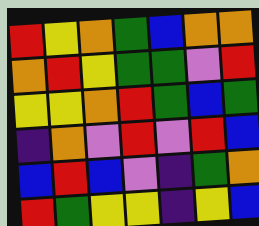[["red", "yellow", "orange", "green", "blue", "orange", "orange"], ["orange", "red", "yellow", "green", "green", "violet", "red"], ["yellow", "yellow", "orange", "red", "green", "blue", "green"], ["indigo", "orange", "violet", "red", "violet", "red", "blue"], ["blue", "red", "blue", "violet", "indigo", "green", "orange"], ["red", "green", "yellow", "yellow", "indigo", "yellow", "blue"]]